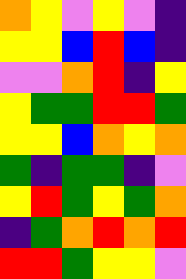[["orange", "yellow", "violet", "yellow", "violet", "indigo"], ["yellow", "yellow", "blue", "red", "blue", "indigo"], ["violet", "violet", "orange", "red", "indigo", "yellow"], ["yellow", "green", "green", "red", "red", "green"], ["yellow", "yellow", "blue", "orange", "yellow", "orange"], ["green", "indigo", "green", "green", "indigo", "violet"], ["yellow", "red", "green", "yellow", "green", "orange"], ["indigo", "green", "orange", "red", "orange", "red"], ["red", "red", "green", "yellow", "yellow", "violet"]]